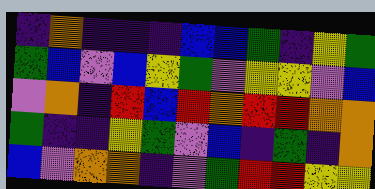[["indigo", "orange", "indigo", "indigo", "indigo", "blue", "blue", "green", "indigo", "yellow", "green"], ["green", "blue", "violet", "blue", "yellow", "green", "violet", "yellow", "yellow", "violet", "blue"], ["violet", "orange", "indigo", "red", "blue", "red", "orange", "red", "red", "orange", "orange"], ["green", "indigo", "indigo", "yellow", "green", "violet", "blue", "indigo", "green", "indigo", "orange"], ["blue", "violet", "orange", "orange", "indigo", "violet", "green", "red", "red", "yellow", "yellow"]]